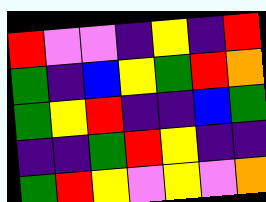[["red", "violet", "violet", "indigo", "yellow", "indigo", "red"], ["green", "indigo", "blue", "yellow", "green", "red", "orange"], ["green", "yellow", "red", "indigo", "indigo", "blue", "green"], ["indigo", "indigo", "green", "red", "yellow", "indigo", "indigo"], ["green", "red", "yellow", "violet", "yellow", "violet", "orange"]]